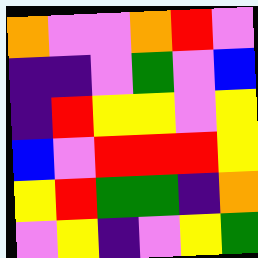[["orange", "violet", "violet", "orange", "red", "violet"], ["indigo", "indigo", "violet", "green", "violet", "blue"], ["indigo", "red", "yellow", "yellow", "violet", "yellow"], ["blue", "violet", "red", "red", "red", "yellow"], ["yellow", "red", "green", "green", "indigo", "orange"], ["violet", "yellow", "indigo", "violet", "yellow", "green"]]